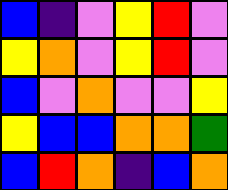[["blue", "indigo", "violet", "yellow", "red", "violet"], ["yellow", "orange", "violet", "yellow", "red", "violet"], ["blue", "violet", "orange", "violet", "violet", "yellow"], ["yellow", "blue", "blue", "orange", "orange", "green"], ["blue", "red", "orange", "indigo", "blue", "orange"]]